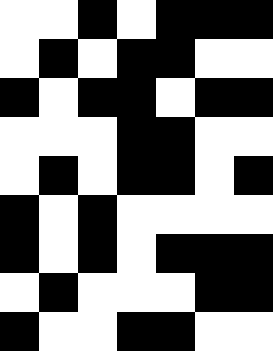[["white", "white", "black", "white", "black", "black", "black"], ["white", "black", "white", "black", "black", "white", "white"], ["black", "white", "black", "black", "white", "black", "black"], ["white", "white", "white", "black", "black", "white", "white"], ["white", "black", "white", "black", "black", "white", "black"], ["black", "white", "black", "white", "white", "white", "white"], ["black", "white", "black", "white", "black", "black", "black"], ["white", "black", "white", "white", "white", "black", "black"], ["black", "white", "white", "black", "black", "white", "white"]]